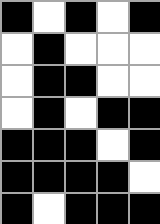[["black", "white", "black", "white", "black"], ["white", "black", "white", "white", "white"], ["white", "black", "black", "white", "white"], ["white", "black", "white", "black", "black"], ["black", "black", "black", "white", "black"], ["black", "black", "black", "black", "white"], ["black", "white", "black", "black", "black"]]